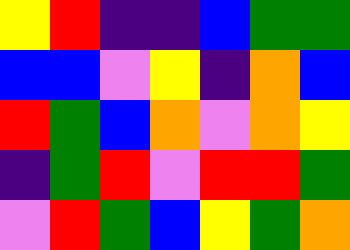[["yellow", "red", "indigo", "indigo", "blue", "green", "green"], ["blue", "blue", "violet", "yellow", "indigo", "orange", "blue"], ["red", "green", "blue", "orange", "violet", "orange", "yellow"], ["indigo", "green", "red", "violet", "red", "red", "green"], ["violet", "red", "green", "blue", "yellow", "green", "orange"]]